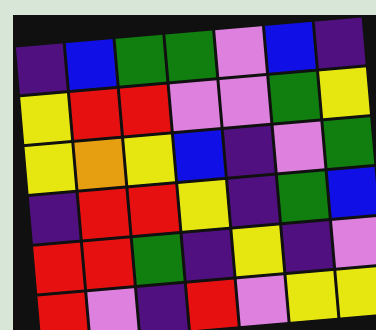[["indigo", "blue", "green", "green", "violet", "blue", "indigo"], ["yellow", "red", "red", "violet", "violet", "green", "yellow"], ["yellow", "orange", "yellow", "blue", "indigo", "violet", "green"], ["indigo", "red", "red", "yellow", "indigo", "green", "blue"], ["red", "red", "green", "indigo", "yellow", "indigo", "violet"], ["red", "violet", "indigo", "red", "violet", "yellow", "yellow"]]